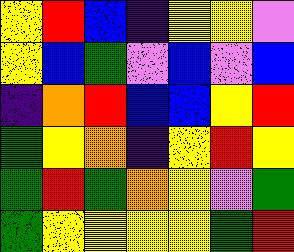[["yellow", "red", "blue", "indigo", "yellow", "yellow", "violet"], ["yellow", "blue", "green", "violet", "blue", "violet", "blue"], ["indigo", "orange", "red", "blue", "blue", "yellow", "red"], ["green", "yellow", "orange", "indigo", "yellow", "red", "yellow"], ["green", "red", "green", "orange", "yellow", "violet", "green"], ["green", "yellow", "yellow", "yellow", "yellow", "green", "red"]]